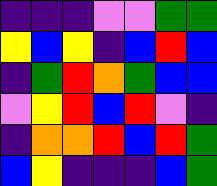[["indigo", "indigo", "indigo", "violet", "violet", "green", "green"], ["yellow", "blue", "yellow", "indigo", "blue", "red", "blue"], ["indigo", "green", "red", "orange", "green", "blue", "blue"], ["violet", "yellow", "red", "blue", "red", "violet", "indigo"], ["indigo", "orange", "orange", "red", "blue", "red", "green"], ["blue", "yellow", "indigo", "indigo", "indigo", "blue", "green"]]